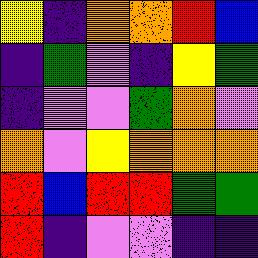[["yellow", "indigo", "orange", "orange", "red", "blue"], ["indigo", "green", "violet", "indigo", "yellow", "green"], ["indigo", "violet", "violet", "green", "orange", "violet"], ["orange", "violet", "yellow", "orange", "orange", "orange"], ["red", "blue", "red", "red", "green", "green"], ["red", "indigo", "violet", "violet", "indigo", "indigo"]]